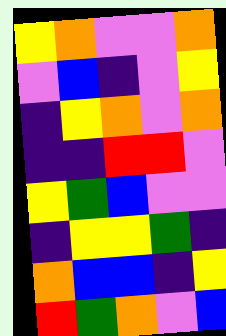[["yellow", "orange", "violet", "violet", "orange"], ["violet", "blue", "indigo", "violet", "yellow"], ["indigo", "yellow", "orange", "violet", "orange"], ["indigo", "indigo", "red", "red", "violet"], ["yellow", "green", "blue", "violet", "violet"], ["indigo", "yellow", "yellow", "green", "indigo"], ["orange", "blue", "blue", "indigo", "yellow"], ["red", "green", "orange", "violet", "blue"]]